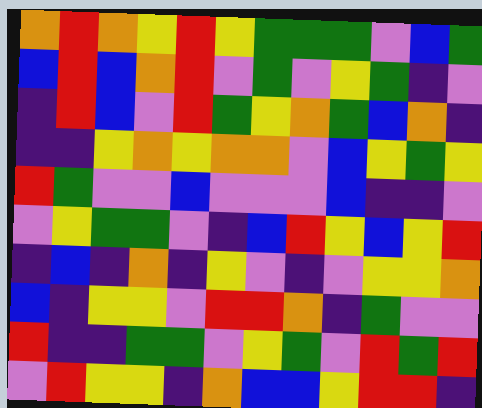[["orange", "red", "orange", "yellow", "red", "yellow", "green", "green", "green", "violet", "blue", "green"], ["blue", "red", "blue", "orange", "red", "violet", "green", "violet", "yellow", "green", "indigo", "violet"], ["indigo", "red", "blue", "violet", "red", "green", "yellow", "orange", "green", "blue", "orange", "indigo"], ["indigo", "indigo", "yellow", "orange", "yellow", "orange", "orange", "violet", "blue", "yellow", "green", "yellow"], ["red", "green", "violet", "violet", "blue", "violet", "violet", "violet", "blue", "indigo", "indigo", "violet"], ["violet", "yellow", "green", "green", "violet", "indigo", "blue", "red", "yellow", "blue", "yellow", "red"], ["indigo", "blue", "indigo", "orange", "indigo", "yellow", "violet", "indigo", "violet", "yellow", "yellow", "orange"], ["blue", "indigo", "yellow", "yellow", "violet", "red", "red", "orange", "indigo", "green", "violet", "violet"], ["red", "indigo", "indigo", "green", "green", "violet", "yellow", "green", "violet", "red", "green", "red"], ["violet", "red", "yellow", "yellow", "indigo", "orange", "blue", "blue", "yellow", "red", "red", "indigo"]]